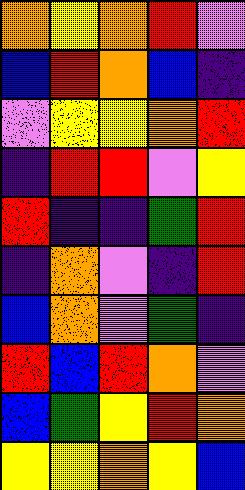[["orange", "yellow", "orange", "red", "violet"], ["blue", "red", "orange", "blue", "indigo"], ["violet", "yellow", "yellow", "orange", "red"], ["indigo", "red", "red", "violet", "yellow"], ["red", "indigo", "indigo", "green", "red"], ["indigo", "orange", "violet", "indigo", "red"], ["blue", "orange", "violet", "green", "indigo"], ["red", "blue", "red", "orange", "violet"], ["blue", "green", "yellow", "red", "orange"], ["yellow", "yellow", "orange", "yellow", "blue"]]